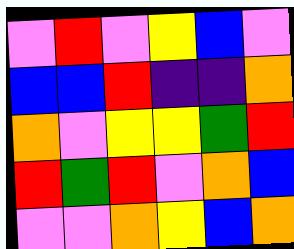[["violet", "red", "violet", "yellow", "blue", "violet"], ["blue", "blue", "red", "indigo", "indigo", "orange"], ["orange", "violet", "yellow", "yellow", "green", "red"], ["red", "green", "red", "violet", "orange", "blue"], ["violet", "violet", "orange", "yellow", "blue", "orange"]]